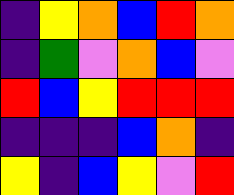[["indigo", "yellow", "orange", "blue", "red", "orange"], ["indigo", "green", "violet", "orange", "blue", "violet"], ["red", "blue", "yellow", "red", "red", "red"], ["indigo", "indigo", "indigo", "blue", "orange", "indigo"], ["yellow", "indigo", "blue", "yellow", "violet", "red"]]